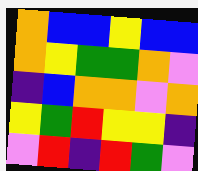[["orange", "blue", "blue", "yellow", "blue", "blue"], ["orange", "yellow", "green", "green", "orange", "violet"], ["indigo", "blue", "orange", "orange", "violet", "orange"], ["yellow", "green", "red", "yellow", "yellow", "indigo"], ["violet", "red", "indigo", "red", "green", "violet"]]